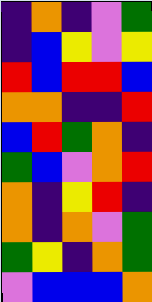[["indigo", "orange", "indigo", "violet", "green"], ["indigo", "blue", "yellow", "violet", "yellow"], ["red", "blue", "red", "red", "blue"], ["orange", "orange", "indigo", "indigo", "red"], ["blue", "red", "green", "orange", "indigo"], ["green", "blue", "violet", "orange", "red"], ["orange", "indigo", "yellow", "red", "indigo"], ["orange", "indigo", "orange", "violet", "green"], ["green", "yellow", "indigo", "orange", "green"], ["violet", "blue", "blue", "blue", "orange"]]